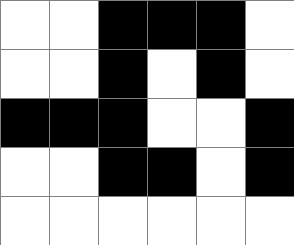[["white", "white", "black", "black", "black", "white"], ["white", "white", "black", "white", "black", "white"], ["black", "black", "black", "white", "white", "black"], ["white", "white", "black", "black", "white", "black"], ["white", "white", "white", "white", "white", "white"]]